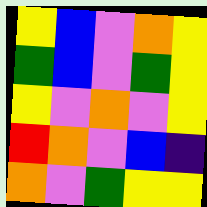[["yellow", "blue", "violet", "orange", "yellow"], ["green", "blue", "violet", "green", "yellow"], ["yellow", "violet", "orange", "violet", "yellow"], ["red", "orange", "violet", "blue", "indigo"], ["orange", "violet", "green", "yellow", "yellow"]]